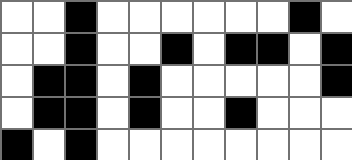[["white", "white", "black", "white", "white", "white", "white", "white", "white", "black", "white"], ["white", "white", "black", "white", "white", "black", "white", "black", "black", "white", "black"], ["white", "black", "black", "white", "black", "white", "white", "white", "white", "white", "black"], ["white", "black", "black", "white", "black", "white", "white", "black", "white", "white", "white"], ["black", "white", "black", "white", "white", "white", "white", "white", "white", "white", "white"]]